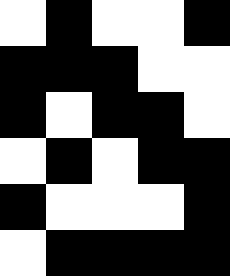[["white", "black", "white", "white", "black"], ["black", "black", "black", "white", "white"], ["black", "white", "black", "black", "white"], ["white", "black", "white", "black", "black"], ["black", "white", "white", "white", "black"], ["white", "black", "black", "black", "black"]]